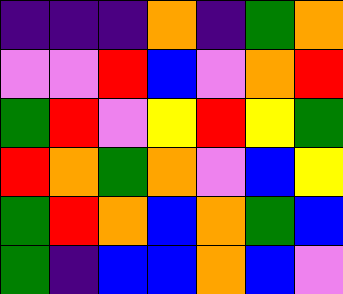[["indigo", "indigo", "indigo", "orange", "indigo", "green", "orange"], ["violet", "violet", "red", "blue", "violet", "orange", "red"], ["green", "red", "violet", "yellow", "red", "yellow", "green"], ["red", "orange", "green", "orange", "violet", "blue", "yellow"], ["green", "red", "orange", "blue", "orange", "green", "blue"], ["green", "indigo", "blue", "blue", "orange", "blue", "violet"]]